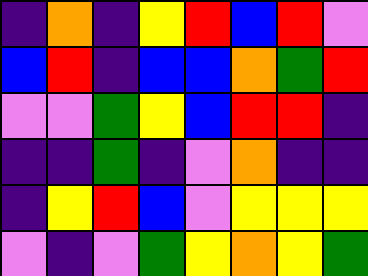[["indigo", "orange", "indigo", "yellow", "red", "blue", "red", "violet"], ["blue", "red", "indigo", "blue", "blue", "orange", "green", "red"], ["violet", "violet", "green", "yellow", "blue", "red", "red", "indigo"], ["indigo", "indigo", "green", "indigo", "violet", "orange", "indigo", "indigo"], ["indigo", "yellow", "red", "blue", "violet", "yellow", "yellow", "yellow"], ["violet", "indigo", "violet", "green", "yellow", "orange", "yellow", "green"]]